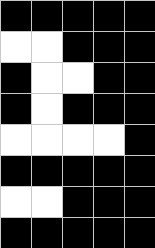[["black", "black", "black", "black", "black"], ["white", "white", "black", "black", "black"], ["black", "white", "white", "black", "black"], ["black", "white", "black", "black", "black"], ["white", "white", "white", "white", "black"], ["black", "black", "black", "black", "black"], ["white", "white", "black", "black", "black"], ["black", "black", "black", "black", "black"]]